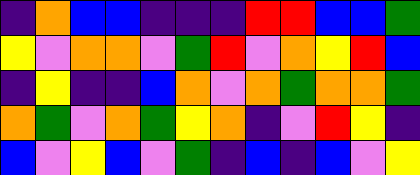[["indigo", "orange", "blue", "blue", "indigo", "indigo", "indigo", "red", "red", "blue", "blue", "green"], ["yellow", "violet", "orange", "orange", "violet", "green", "red", "violet", "orange", "yellow", "red", "blue"], ["indigo", "yellow", "indigo", "indigo", "blue", "orange", "violet", "orange", "green", "orange", "orange", "green"], ["orange", "green", "violet", "orange", "green", "yellow", "orange", "indigo", "violet", "red", "yellow", "indigo"], ["blue", "violet", "yellow", "blue", "violet", "green", "indigo", "blue", "indigo", "blue", "violet", "yellow"]]